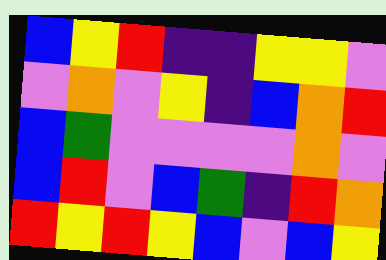[["blue", "yellow", "red", "indigo", "indigo", "yellow", "yellow", "violet"], ["violet", "orange", "violet", "yellow", "indigo", "blue", "orange", "red"], ["blue", "green", "violet", "violet", "violet", "violet", "orange", "violet"], ["blue", "red", "violet", "blue", "green", "indigo", "red", "orange"], ["red", "yellow", "red", "yellow", "blue", "violet", "blue", "yellow"]]